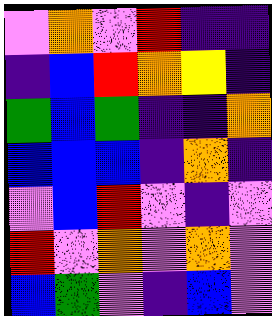[["violet", "orange", "violet", "red", "indigo", "indigo"], ["indigo", "blue", "red", "orange", "yellow", "indigo"], ["green", "blue", "green", "indigo", "indigo", "orange"], ["blue", "blue", "blue", "indigo", "orange", "indigo"], ["violet", "blue", "red", "violet", "indigo", "violet"], ["red", "violet", "orange", "violet", "orange", "violet"], ["blue", "green", "violet", "indigo", "blue", "violet"]]